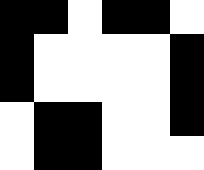[["black", "black", "white", "black", "black", "white"], ["black", "white", "white", "white", "white", "black"], ["black", "white", "white", "white", "white", "black"], ["white", "black", "black", "white", "white", "black"], ["white", "black", "black", "white", "white", "white"]]